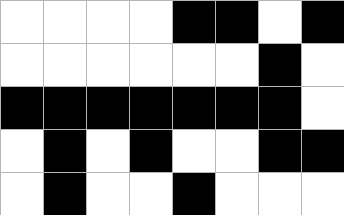[["white", "white", "white", "white", "black", "black", "white", "black"], ["white", "white", "white", "white", "white", "white", "black", "white"], ["black", "black", "black", "black", "black", "black", "black", "white"], ["white", "black", "white", "black", "white", "white", "black", "black"], ["white", "black", "white", "white", "black", "white", "white", "white"]]